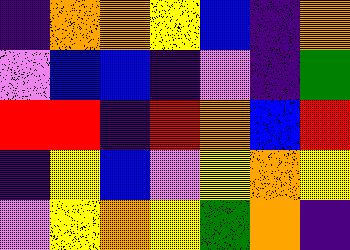[["indigo", "orange", "orange", "yellow", "blue", "indigo", "orange"], ["violet", "blue", "blue", "indigo", "violet", "indigo", "green"], ["red", "red", "indigo", "red", "orange", "blue", "red"], ["indigo", "yellow", "blue", "violet", "yellow", "orange", "yellow"], ["violet", "yellow", "orange", "yellow", "green", "orange", "indigo"]]